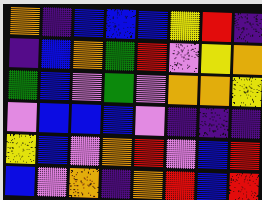[["orange", "indigo", "blue", "blue", "blue", "yellow", "red", "indigo"], ["indigo", "blue", "orange", "green", "red", "violet", "yellow", "orange"], ["green", "blue", "violet", "green", "violet", "orange", "orange", "yellow"], ["violet", "blue", "blue", "blue", "violet", "indigo", "indigo", "indigo"], ["yellow", "blue", "violet", "orange", "red", "violet", "blue", "red"], ["blue", "violet", "orange", "indigo", "orange", "red", "blue", "red"]]